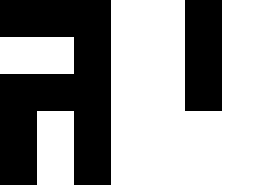[["black", "black", "black", "white", "white", "black", "white"], ["white", "white", "black", "white", "white", "black", "white"], ["black", "black", "black", "white", "white", "black", "white"], ["black", "white", "black", "white", "white", "white", "white"], ["black", "white", "black", "white", "white", "white", "white"]]